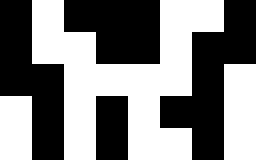[["black", "white", "black", "black", "black", "white", "white", "black"], ["black", "white", "white", "black", "black", "white", "black", "black"], ["black", "black", "white", "white", "white", "white", "black", "white"], ["white", "black", "white", "black", "white", "black", "black", "white"], ["white", "black", "white", "black", "white", "white", "black", "white"]]